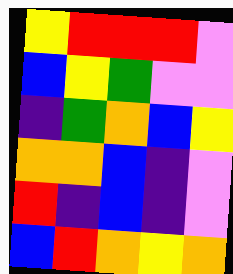[["yellow", "red", "red", "red", "violet"], ["blue", "yellow", "green", "violet", "violet"], ["indigo", "green", "orange", "blue", "yellow"], ["orange", "orange", "blue", "indigo", "violet"], ["red", "indigo", "blue", "indigo", "violet"], ["blue", "red", "orange", "yellow", "orange"]]